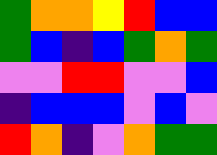[["green", "orange", "orange", "yellow", "red", "blue", "blue"], ["green", "blue", "indigo", "blue", "green", "orange", "green"], ["violet", "violet", "red", "red", "violet", "violet", "blue"], ["indigo", "blue", "blue", "blue", "violet", "blue", "violet"], ["red", "orange", "indigo", "violet", "orange", "green", "green"]]